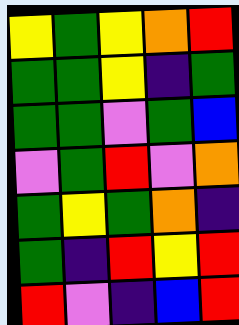[["yellow", "green", "yellow", "orange", "red"], ["green", "green", "yellow", "indigo", "green"], ["green", "green", "violet", "green", "blue"], ["violet", "green", "red", "violet", "orange"], ["green", "yellow", "green", "orange", "indigo"], ["green", "indigo", "red", "yellow", "red"], ["red", "violet", "indigo", "blue", "red"]]